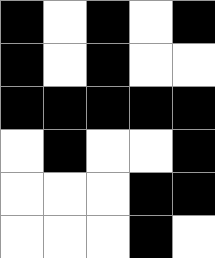[["black", "white", "black", "white", "black"], ["black", "white", "black", "white", "white"], ["black", "black", "black", "black", "black"], ["white", "black", "white", "white", "black"], ["white", "white", "white", "black", "black"], ["white", "white", "white", "black", "white"]]